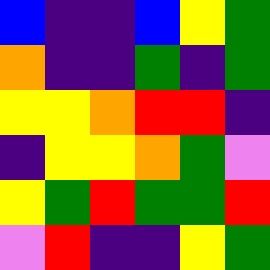[["blue", "indigo", "indigo", "blue", "yellow", "green"], ["orange", "indigo", "indigo", "green", "indigo", "green"], ["yellow", "yellow", "orange", "red", "red", "indigo"], ["indigo", "yellow", "yellow", "orange", "green", "violet"], ["yellow", "green", "red", "green", "green", "red"], ["violet", "red", "indigo", "indigo", "yellow", "green"]]